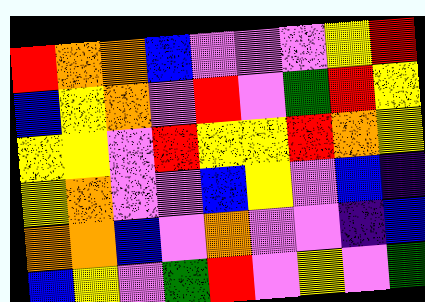[["red", "orange", "orange", "blue", "violet", "violet", "violet", "yellow", "red"], ["blue", "yellow", "orange", "violet", "red", "violet", "green", "red", "yellow"], ["yellow", "yellow", "violet", "red", "yellow", "yellow", "red", "orange", "yellow"], ["yellow", "orange", "violet", "violet", "blue", "yellow", "violet", "blue", "indigo"], ["orange", "orange", "blue", "violet", "orange", "violet", "violet", "indigo", "blue"], ["blue", "yellow", "violet", "green", "red", "violet", "yellow", "violet", "green"]]